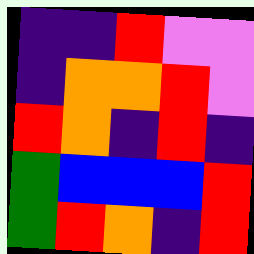[["indigo", "indigo", "red", "violet", "violet"], ["indigo", "orange", "orange", "red", "violet"], ["red", "orange", "indigo", "red", "indigo"], ["green", "blue", "blue", "blue", "red"], ["green", "red", "orange", "indigo", "red"]]